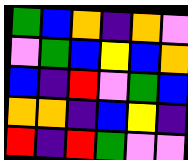[["green", "blue", "orange", "indigo", "orange", "violet"], ["violet", "green", "blue", "yellow", "blue", "orange"], ["blue", "indigo", "red", "violet", "green", "blue"], ["orange", "orange", "indigo", "blue", "yellow", "indigo"], ["red", "indigo", "red", "green", "violet", "violet"]]